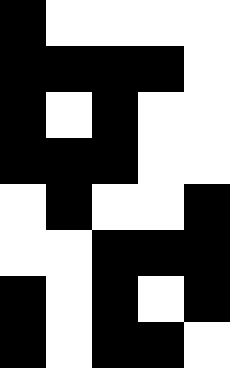[["black", "white", "white", "white", "white"], ["black", "black", "black", "black", "white"], ["black", "white", "black", "white", "white"], ["black", "black", "black", "white", "white"], ["white", "black", "white", "white", "black"], ["white", "white", "black", "black", "black"], ["black", "white", "black", "white", "black"], ["black", "white", "black", "black", "white"]]